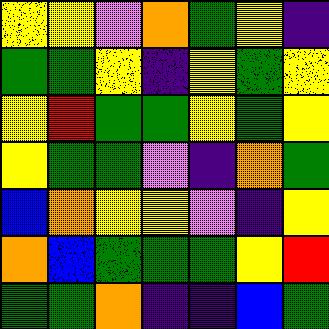[["yellow", "yellow", "violet", "orange", "green", "yellow", "indigo"], ["green", "green", "yellow", "indigo", "yellow", "green", "yellow"], ["yellow", "red", "green", "green", "yellow", "green", "yellow"], ["yellow", "green", "green", "violet", "indigo", "orange", "green"], ["blue", "orange", "yellow", "yellow", "violet", "indigo", "yellow"], ["orange", "blue", "green", "green", "green", "yellow", "red"], ["green", "green", "orange", "indigo", "indigo", "blue", "green"]]